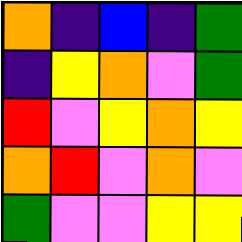[["orange", "indigo", "blue", "indigo", "green"], ["indigo", "yellow", "orange", "violet", "green"], ["red", "violet", "yellow", "orange", "yellow"], ["orange", "red", "violet", "orange", "violet"], ["green", "violet", "violet", "yellow", "yellow"]]